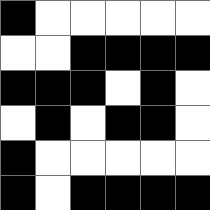[["black", "white", "white", "white", "white", "white"], ["white", "white", "black", "black", "black", "black"], ["black", "black", "black", "white", "black", "white"], ["white", "black", "white", "black", "black", "white"], ["black", "white", "white", "white", "white", "white"], ["black", "white", "black", "black", "black", "black"]]